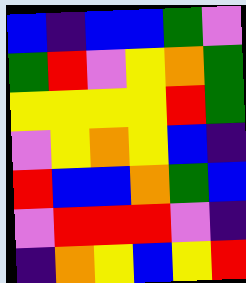[["blue", "indigo", "blue", "blue", "green", "violet"], ["green", "red", "violet", "yellow", "orange", "green"], ["yellow", "yellow", "yellow", "yellow", "red", "green"], ["violet", "yellow", "orange", "yellow", "blue", "indigo"], ["red", "blue", "blue", "orange", "green", "blue"], ["violet", "red", "red", "red", "violet", "indigo"], ["indigo", "orange", "yellow", "blue", "yellow", "red"]]